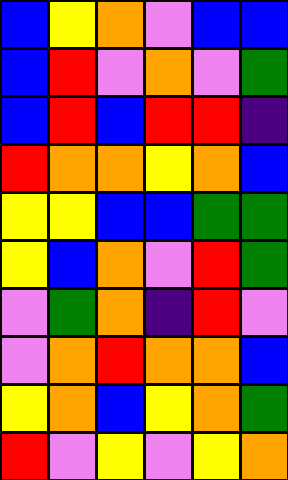[["blue", "yellow", "orange", "violet", "blue", "blue"], ["blue", "red", "violet", "orange", "violet", "green"], ["blue", "red", "blue", "red", "red", "indigo"], ["red", "orange", "orange", "yellow", "orange", "blue"], ["yellow", "yellow", "blue", "blue", "green", "green"], ["yellow", "blue", "orange", "violet", "red", "green"], ["violet", "green", "orange", "indigo", "red", "violet"], ["violet", "orange", "red", "orange", "orange", "blue"], ["yellow", "orange", "blue", "yellow", "orange", "green"], ["red", "violet", "yellow", "violet", "yellow", "orange"]]